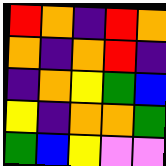[["red", "orange", "indigo", "red", "orange"], ["orange", "indigo", "orange", "red", "indigo"], ["indigo", "orange", "yellow", "green", "blue"], ["yellow", "indigo", "orange", "orange", "green"], ["green", "blue", "yellow", "violet", "violet"]]